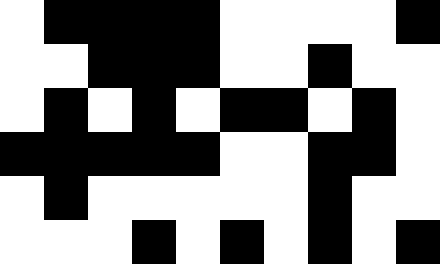[["white", "black", "black", "black", "black", "white", "white", "white", "white", "black"], ["white", "white", "black", "black", "black", "white", "white", "black", "white", "white"], ["white", "black", "white", "black", "white", "black", "black", "white", "black", "white"], ["black", "black", "black", "black", "black", "white", "white", "black", "black", "white"], ["white", "black", "white", "white", "white", "white", "white", "black", "white", "white"], ["white", "white", "white", "black", "white", "black", "white", "black", "white", "black"]]